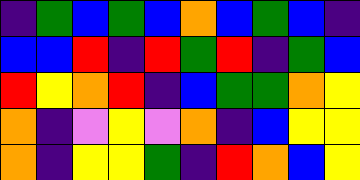[["indigo", "green", "blue", "green", "blue", "orange", "blue", "green", "blue", "indigo"], ["blue", "blue", "red", "indigo", "red", "green", "red", "indigo", "green", "blue"], ["red", "yellow", "orange", "red", "indigo", "blue", "green", "green", "orange", "yellow"], ["orange", "indigo", "violet", "yellow", "violet", "orange", "indigo", "blue", "yellow", "yellow"], ["orange", "indigo", "yellow", "yellow", "green", "indigo", "red", "orange", "blue", "yellow"]]